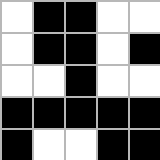[["white", "black", "black", "white", "white"], ["white", "black", "black", "white", "black"], ["white", "white", "black", "white", "white"], ["black", "black", "black", "black", "black"], ["black", "white", "white", "black", "black"]]